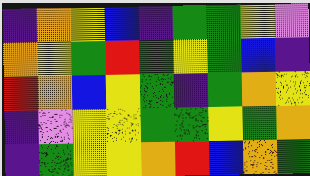[["indigo", "orange", "yellow", "blue", "indigo", "green", "green", "yellow", "violet"], ["orange", "yellow", "green", "red", "green", "yellow", "green", "blue", "indigo"], ["red", "orange", "blue", "yellow", "green", "indigo", "green", "orange", "yellow"], ["indigo", "violet", "yellow", "yellow", "green", "green", "yellow", "green", "orange"], ["indigo", "green", "yellow", "yellow", "orange", "red", "blue", "orange", "green"]]